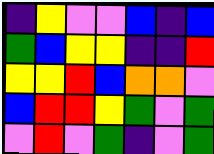[["indigo", "yellow", "violet", "violet", "blue", "indigo", "blue"], ["green", "blue", "yellow", "yellow", "indigo", "indigo", "red"], ["yellow", "yellow", "red", "blue", "orange", "orange", "violet"], ["blue", "red", "red", "yellow", "green", "violet", "green"], ["violet", "red", "violet", "green", "indigo", "violet", "green"]]